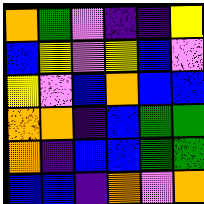[["orange", "green", "violet", "indigo", "indigo", "yellow"], ["blue", "yellow", "violet", "yellow", "blue", "violet"], ["yellow", "violet", "blue", "orange", "blue", "blue"], ["orange", "orange", "indigo", "blue", "green", "green"], ["orange", "indigo", "blue", "blue", "green", "green"], ["blue", "blue", "indigo", "orange", "violet", "orange"]]